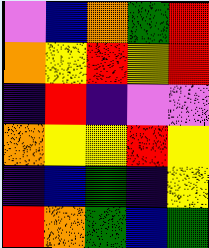[["violet", "blue", "orange", "green", "red"], ["orange", "yellow", "red", "yellow", "red"], ["indigo", "red", "indigo", "violet", "violet"], ["orange", "yellow", "yellow", "red", "yellow"], ["indigo", "blue", "green", "indigo", "yellow"], ["red", "orange", "green", "blue", "green"]]